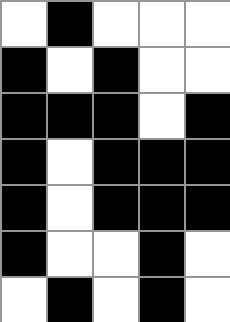[["white", "black", "white", "white", "white"], ["black", "white", "black", "white", "white"], ["black", "black", "black", "white", "black"], ["black", "white", "black", "black", "black"], ["black", "white", "black", "black", "black"], ["black", "white", "white", "black", "white"], ["white", "black", "white", "black", "white"]]